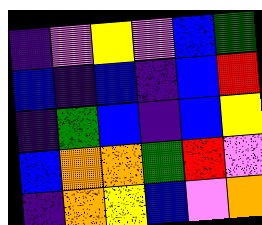[["indigo", "violet", "yellow", "violet", "blue", "green"], ["blue", "indigo", "blue", "indigo", "blue", "red"], ["indigo", "green", "blue", "indigo", "blue", "yellow"], ["blue", "orange", "orange", "green", "red", "violet"], ["indigo", "orange", "yellow", "blue", "violet", "orange"]]